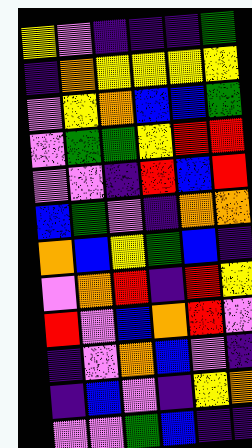[["yellow", "violet", "indigo", "indigo", "indigo", "green"], ["indigo", "orange", "yellow", "yellow", "yellow", "yellow"], ["violet", "yellow", "orange", "blue", "blue", "green"], ["violet", "green", "green", "yellow", "red", "red"], ["violet", "violet", "indigo", "red", "blue", "red"], ["blue", "green", "violet", "indigo", "orange", "orange"], ["orange", "blue", "yellow", "green", "blue", "indigo"], ["violet", "orange", "red", "indigo", "red", "yellow"], ["red", "violet", "blue", "orange", "red", "violet"], ["indigo", "violet", "orange", "blue", "violet", "indigo"], ["indigo", "blue", "violet", "indigo", "yellow", "orange"], ["violet", "violet", "green", "blue", "indigo", "indigo"]]